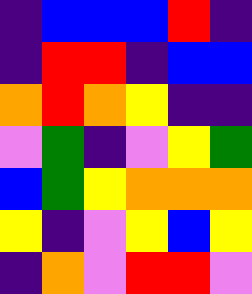[["indigo", "blue", "blue", "blue", "red", "indigo"], ["indigo", "red", "red", "indigo", "blue", "blue"], ["orange", "red", "orange", "yellow", "indigo", "indigo"], ["violet", "green", "indigo", "violet", "yellow", "green"], ["blue", "green", "yellow", "orange", "orange", "orange"], ["yellow", "indigo", "violet", "yellow", "blue", "yellow"], ["indigo", "orange", "violet", "red", "red", "violet"]]